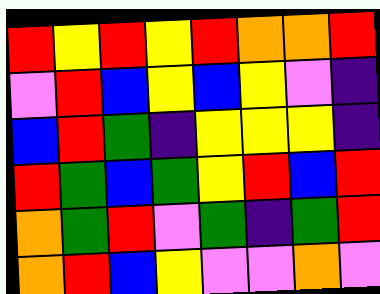[["red", "yellow", "red", "yellow", "red", "orange", "orange", "red"], ["violet", "red", "blue", "yellow", "blue", "yellow", "violet", "indigo"], ["blue", "red", "green", "indigo", "yellow", "yellow", "yellow", "indigo"], ["red", "green", "blue", "green", "yellow", "red", "blue", "red"], ["orange", "green", "red", "violet", "green", "indigo", "green", "red"], ["orange", "red", "blue", "yellow", "violet", "violet", "orange", "violet"]]